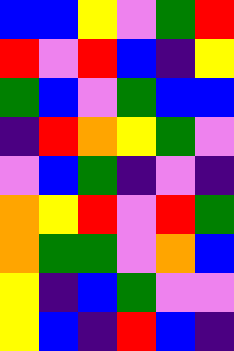[["blue", "blue", "yellow", "violet", "green", "red"], ["red", "violet", "red", "blue", "indigo", "yellow"], ["green", "blue", "violet", "green", "blue", "blue"], ["indigo", "red", "orange", "yellow", "green", "violet"], ["violet", "blue", "green", "indigo", "violet", "indigo"], ["orange", "yellow", "red", "violet", "red", "green"], ["orange", "green", "green", "violet", "orange", "blue"], ["yellow", "indigo", "blue", "green", "violet", "violet"], ["yellow", "blue", "indigo", "red", "blue", "indigo"]]